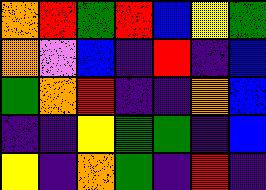[["orange", "red", "green", "red", "blue", "yellow", "green"], ["orange", "violet", "blue", "indigo", "red", "indigo", "blue"], ["green", "orange", "red", "indigo", "indigo", "orange", "blue"], ["indigo", "indigo", "yellow", "green", "green", "indigo", "blue"], ["yellow", "indigo", "orange", "green", "indigo", "red", "indigo"]]